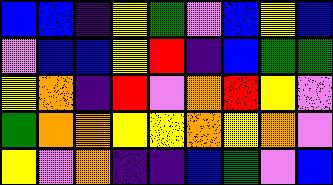[["blue", "blue", "indigo", "yellow", "green", "violet", "blue", "yellow", "blue"], ["violet", "blue", "blue", "yellow", "red", "indigo", "blue", "green", "green"], ["yellow", "orange", "indigo", "red", "violet", "orange", "red", "yellow", "violet"], ["green", "orange", "orange", "yellow", "yellow", "orange", "yellow", "orange", "violet"], ["yellow", "violet", "orange", "indigo", "indigo", "blue", "green", "violet", "blue"]]